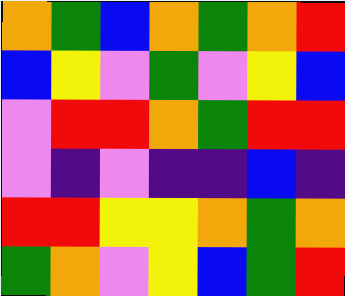[["orange", "green", "blue", "orange", "green", "orange", "red"], ["blue", "yellow", "violet", "green", "violet", "yellow", "blue"], ["violet", "red", "red", "orange", "green", "red", "red"], ["violet", "indigo", "violet", "indigo", "indigo", "blue", "indigo"], ["red", "red", "yellow", "yellow", "orange", "green", "orange"], ["green", "orange", "violet", "yellow", "blue", "green", "red"]]